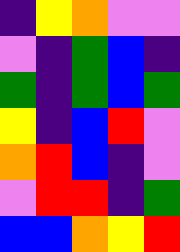[["indigo", "yellow", "orange", "violet", "violet"], ["violet", "indigo", "green", "blue", "indigo"], ["green", "indigo", "green", "blue", "green"], ["yellow", "indigo", "blue", "red", "violet"], ["orange", "red", "blue", "indigo", "violet"], ["violet", "red", "red", "indigo", "green"], ["blue", "blue", "orange", "yellow", "red"]]